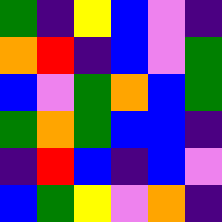[["green", "indigo", "yellow", "blue", "violet", "indigo"], ["orange", "red", "indigo", "blue", "violet", "green"], ["blue", "violet", "green", "orange", "blue", "green"], ["green", "orange", "green", "blue", "blue", "indigo"], ["indigo", "red", "blue", "indigo", "blue", "violet"], ["blue", "green", "yellow", "violet", "orange", "indigo"]]